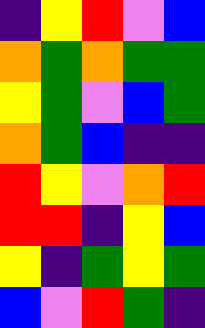[["indigo", "yellow", "red", "violet", "blue"], ["orange", "green", "orange", "green", "green"], ["yellow", "green", "violet", "blue", "green"], ["orange", "green", "blue", "indigo", "indigo"], ["red", "yellow", "violet", "orange", "red"], ["red", "red", "indigo", "yellow", "blue"], ["yellow", "indigo", "green", "yellow", "green"], ["blue", "violet", "red", "green", "indigo"]]